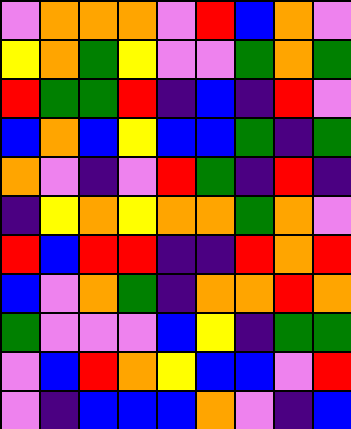[["violet", "orange", "orange", "orange", "violet", "red", "blue", "orange", "violet"], ["yellow", "orange", "green", "yellow", "violet", "violet", "green", "orange", "green"], ["red", "green", "green", "red", "indigo", "blue", "indigo", "red", "violet"], ["blue", "orange", "blue", "yellow", "blue", "blue", "green", "indigo", "green"], ["orange", "violet", "indigo", "violet", "red", "green", "indigo", "red", "indigo"], ["indigo", "yellow", "orange", "yellow", "orange", "orange", "green", "orange", "violet"], ["red", "blue", "red", "red", "indigo", "indigo", "red", "orange", "red"], ["blue", "violet", "orange", "green", "indigo", "orange", "orange", "red", "orange"], ["green", "violet", "violet", "violet", "blue", "yellow", "indigo", "green", "green"], ["violet", "blue", "red", "orange", "yellow", "blue", "blue", "violet", "red"], ["violet", "indigo", "blue", "blue", "blue", "orange", "violet", "indigo", "blue"]]